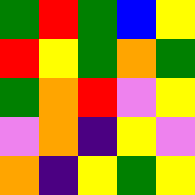[["green", "red", "green", "blue", "yellow"], ["red", "yellow", "green", "orange", "green"], ["green", "orange", "red", "violet", "yellow"], ["violet", "orange", "indigo", "yellow", "violet"], ["orange", "indigo", "yellow", "green", "yellow"]]